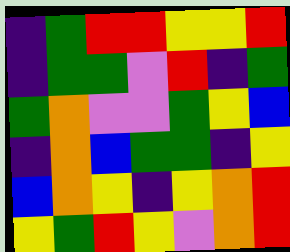[["indigo", "green", "red", "red", "yellow", "yellow", "red"], ["indigo", "green", "green", "violet", "red", "indigo", "green"], ["green", "orange", "violet", "violet", "green", "yellow", "blue"], ["indigo", "orange", "blue", "green", "green", "indigo", "yellow"], ["blue", "orange", "yellow", "indigo", "yellow", "orange", "red"], ["yellow", "green", "red", "yellow", "violet", "orange", "red"]]